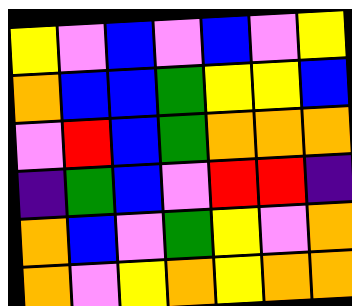[["yellow", "violet", "blue", "violet", "blue", "violet", "yellow"], ["orange", "blue", "blue", "green", "yellow", "yellow", "blue"], ["violet", "red", "blue", "green", "orange", "orange", "orange"], ["indigo", "green", "blue", "violet", "red", "red", "indigo"], ["orange", "blue", "violet", "green", "yellow", "violet", "orange"], ["orange", "violet", "yellow", "orange", "yellow", "orange", "orange"]]